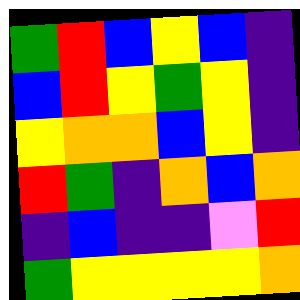[["green", "red", "blue", "yellow", "blue", "indigo"], ["blue", "red", "yellow", "green", "yellow", "indigo"], ["yellow", "orange", "orange", "blue", "yellow", "indigo"], ["red", "green", "indigo", "orange", "blue", "orange"], ["indigo", "blue", "indigo", "indigo", "violet", "red"], ["green", "yellow", "yellow", "yellow", "yellow", "orange"]]